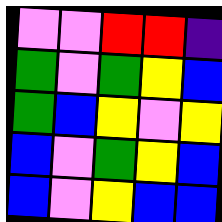[["violet", "violet", "red", "red", "indigo"], ["green", "violet", "green", "yellow", "blue"], ["green", "blue", "yellow", "violet", "yellow"], ["blue", "violet", "green", "yellow", "blue"], ["blue", "violet", "yellow", "blue", "blue"]]